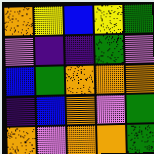[["orange", "yellow", "blue", "yellow", "green"], ["violet", "indigo", "indigo", "green", "violet"], ["blue", "green", "orange", "orange", "orange"], ["indigo", "blue", "orange", "violet", "green"], ["orange", "violet", "orange", "orange", "green"]]